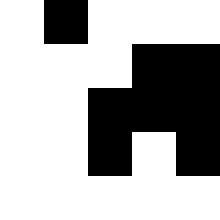[["white", "black", "white", "white", "white"], ["white", "white", "white", "black", "black"], ["white", "white", "black", "black", "black"], ["white", "white", "black", "white", "black"], ["white", "white", "white", "white", "white"]]